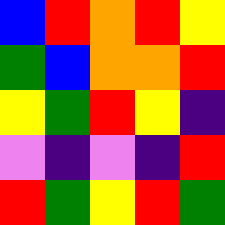[["blue", "red", "orange", "red", "yellow"], ["green", "blue", "orange", "orange", "red"], ["yellow", "green", "red", "yellow", "indigo"], ["violet", "indigo", "violet", "indigo", "red"], ["red", "green", "yellow", "red", "green"]]